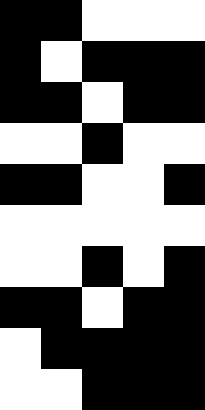[["black", "black", "white", "white", "white"], ["black", "white", "black", "black", "black"], ["black", "black", "white", "black", "black"], ["white", "white", "black", "white", "white"], ["black", "black", "white", "white", "black"], ["white", "white", "white", "white", "white"], ["white", "white", "black", "white", "black"], ["black", "black", "white", "black", "black"], ["white", "black", "black", "black", "black"], ["white", "white", "black", "black", "black"]]